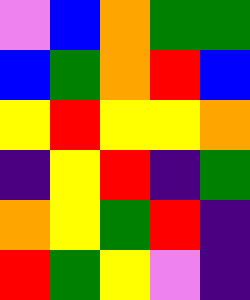[["violet", "blue", "orange", "green", "green"], ["blue", "green", "orange", "red", "blue"], ["yellow", "red", "yellow", "yellow", "orange"], ["indigo", "yellow", "red", "indigo", "green"], ["orange", "yellow", "green", "red", "indigo"], ["red", "green", "yellow", "violet", "indigo"]]